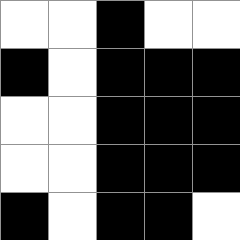[["white", "white", "black", "white", "white"], ["black", "white", "black", "black", "black"], ["white", "white", "black", "black", "black"], ["white", "white", "black", "black", "black"], ["black", "white", "black", "black", "white"]]